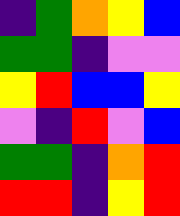[["indigo", "green", "orange", "yellow", "blue"], ["green", "green", "indigo", "violet", "violet"], ["yellow", "red", "blue", "blue", "yellow"], ["violet", "indigo", "red", "violet", "blue"], ["green", "green", "indigo", "orange", "red"], ["red", "red", "indigo", "yellow", "red"]]